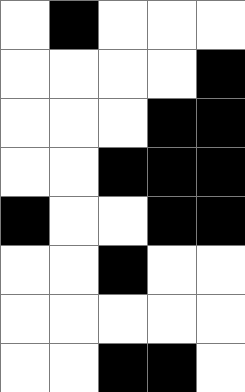[["white", "black", "white", "white", "white"], ["white", "white", "white", "white", "black"], ["white", "white", "white", "black", "black"], ["white", "white", "black", "black", "black"], ["black", "white", "white", "black", "black"], ["white", "white", "black", "white", "white"], ["white", "white", "white", "white", "white"], ["white", "white", "black", "black", "white"]]